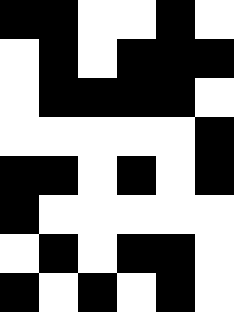[["black", "black", "white", "white", "black", "white"], ["white", "black", "white", "black", "black", "black"], ["white", "black", "black", "black", "black", "white"], ["white", "white", "white", "white", "white", "black"], ["black", "black", "white", "black", "white", "black"], ["black", "white", "white", "white", "white", "white"], ["white", "black", "white", "black", "black", "white"], ["black", "white", "black", "white", "black", "white"]]